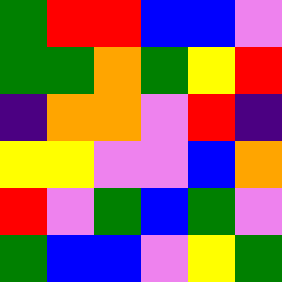[["green", "red", "red", "blue", "blue", "violet"], ["green", "green", "orange", "green", "yellow", "red"], ["indigo", "orange", "orange", "violet", "red", "indigo"], ["yellow", "yellow", "violet", "violet", "blue", "orange"], ["red", "violet", "green", "blue", "green", "violet"], ["green", "blue", "blue", "violet", "yellow", "green"]]